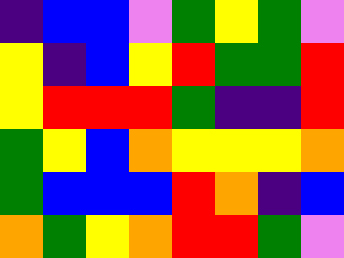[["indigo", "blue", "blue", "violet", "green", "yellow", "green", "violet"], ["yellow", "indigo", "blue", "yellow", "red", "green", "green", "red"], ["yellow", "red", "red", "red", "green", "indigo", "indigo", "red"], ["green", "yellow", "blue", "orange", "yellow", "yellow", "yellow", "orange"], ["green", "blue", "blue", "blue", "red", "orange", "indigo", "blue"], ["orange", "green", "yellow", "orange", "red", "red", "green", "violet"]]